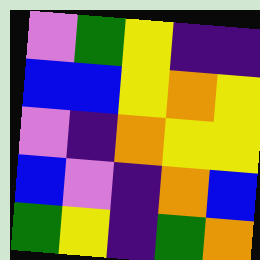[["violet", "green", "yellow", "indigo", "indigo"], ["blue", "blue", "yellow", "orange", "yellow"], ["violet", "indigo", "orange", "yellow", "yellow"], ["blue", "violet", "indigo", "orange", "blue"], ["green", "yellow", "indigo", "green", "orange"]]